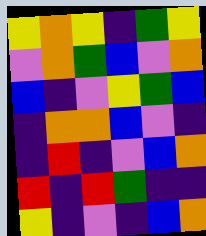[["yellow", "orange", "yellow", "indigo", "green", "yellow"], ["violet", "orange", "green", "blue", "violet", "orange"], ["blue", "indigo", "violet", "yellow", "green", "blue"], ["indigo", "orange", "orange", "blue", "violet", "indigo"], ["indigo", "red", "indigo", "violet", "blue", "orange"], ["red", "indigo", "red", "green", "indigo", "indigo"], ["yellow", "indigo", "violet", "indigo", "blue", "orange"]]